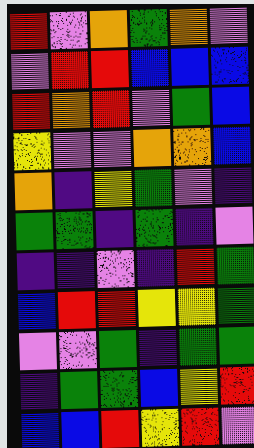[["red", "violet", "orange", "green", "orange", "violet"], ["violet", "red", "red", "blue", "blue", "blue"], ["red", "orange", "red", "violet", "green", "blue"], ["yellow", "violet", "violet", "orange", "orange", "blue"], ["orange", "indigo", "yellow", "green", "violet", "indigo"], ["green", "green", "indigo", "green", "indigo", "violet"], ["indigo", "indigo", "violet", "indigo", "red", "green"], ["blue", "red", "red", "yellow", "yellow", "green"], ["violet", "violet", "green", "indigo", "green", "green"], ["indigo", "green", "green", "blue", "yellow", "red"], ["blue", "blue", "red", "yellow", "red", "violet"]]